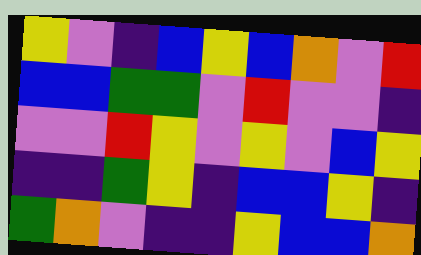[["yellow", "violet", "indigo", "blue", "yellow", "blue", "orange", "violet", "red"], ["blue", "blue", "green", "green", "violet", "red", "violet", "violet", "indigo"], ["violet", "violet", "red", "yellow", "violet", "yellow", "violet", "blue", "yellow"], ["indigo", "indigo", "green", "yellow", "indigo", "blue", "blue", "yellow", "indigo"], ["green", "orange", "violet", "indigo", "indigo", "yellow", "blue", "blue", "orange"]]